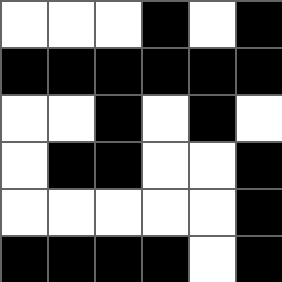[["white", "white", "white", "black", "white", "black"], ["black", "black", "black", "black", "black", "black"], ["white", "white", "black", "white", "black", "white"], ["white", "black", "black", "white", "white", "black"], ["white", "white", "white", "white", "white", "black"], ["black", "black", "black", "black", "white", "black"]]